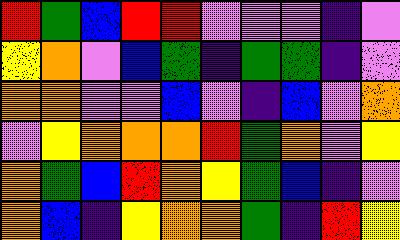[["red", "green", "blue", "red", "red", "violet", "violet", "violet", "indigo", "violet"], ["yellow", "orange", "violet", "blue", "green", "indigo", "green", "green", "indigo", "violet"], ["orange", "orange", "violet", "violet", "blue", "violet", "indigo", "blue", "violet", "orange"], ["violet", "yellow", "orange", "orange", "orange", "red", "green", "orange", "violet", "yellow"], ["orange", "green", "blue", "red", "orange", "yellow", "green", "blue", "indigo", "violet"], ["orange", "blue", "indigo", "yellow", "orange", "orange", "green", "indigo", "red", "yellow"]]